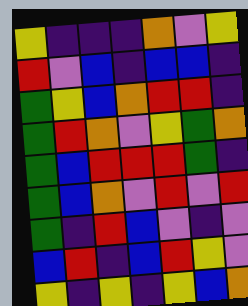[["yellow", "indigo", "indigo", "indigo", "orange", "violet", "yellow"], ["red", "violet", "blue", "indigo", "blue", "blue", "indigo"], ["green", "yellow", "blue", "orange", "red", "red", "indigo"], ["green", "red", "orange", "violet", "yellow", "green", "orange"], ["green", "blue", "red", "red", "red", "green", "indigo"], ["green", "blue", "orange", "violet", "red", "violet", "red"], ["green", "indigo", "red", "blue", "violet", "indigo", "violet"], ["blue", "red", "indigo", "blue", "red", "yellow", "violet"], ["yellow", "indigo", "yellow", "indigo", "yellow", "blue", "orange"]]